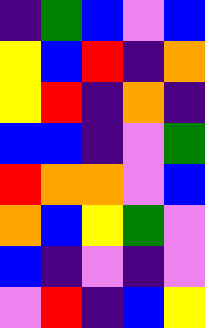[["indigo", "green", "blue", "violet", "blue"], ["yellow", "blue", "red", "indigo", "orange"], ["yellow", "red", "indigo", "orange", "indigo"], ["blue", "blue", "indigo", "violet", "green"], ["red", "orange", "orange", "violet", "blue"], ["orange", "blue", "yellow", "green", "violet"], ["blue", "indigo", "violet", "indigo", "violet"], ["violet", "red", "indigo", "blue", "yellow"]]